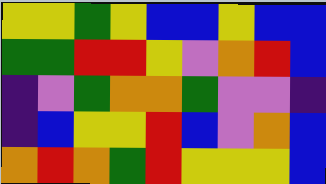[["yellow", "yellow", "green", "yellow", "blue", "blue", "yellow", "blue", "blue"], ["green", "green", "red", "red", "yellow", "violet", "orange", "red", "blue"], ["indigo", "violet", "green", "orange", "orange", "green", "violet", "violet", "indigo"], ["indigo", "blue", "yellow", "yellow", "red", "blue", "violet", "orange", "blue"], ["orange", "red", "orange", "green", "red", "yellow", "yellow", "yellow", "blue"]]